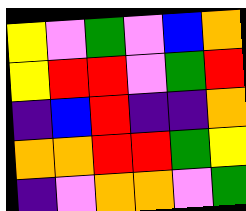[["yellow", "violet", "green", "violet", "blue", "orange"], ["yellow", "red", "red", "violet", "green", "red"], ["indigo", "blue", "red", "indigo", "indigo", "orange"], ["orange", "orange", "red", "red", "green", "yellow"], ["indigo", "violet", "orange", "orange", "violet", "green"]]